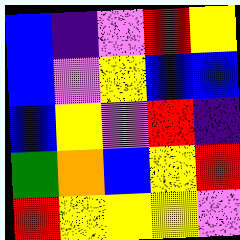[["blue", "indigo", "violet", "red", "yellow"], ["blue", "violet", "yellow", "blue", "blue"], ["blue", "yellow", "violet", "red", "indigo"], ["green", "orange", "blue", "yellow", "red"], ["red", "yellow", "yellow", "yellow", "violet"]]